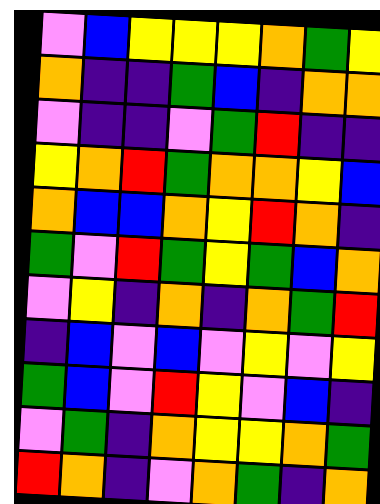[["violet", "blue", "yellow", "yellow", "yellow", "orange", "green", "yellow"], ["orange", "indigo", "indigo", "green", "blue", "indigo", "orange", "orange"], ["violet", "indigo", "indigo", "violet", "green", "red", "indigo", "indigo"], ["yellow", "orange", "red", "green", "orange", "orange", "yellow", "blue"], ["orange", "blue", "blue", "orange", "yellow", "red", "orange", "indigo"], ["green", "violet", "red", "green", "yellow", "green", "blue", "orange"], ["violet", "yellow", "indigo", "orange", "indigo", "orange", "green", "red"], ["indigo", "blue", "violet", "blue", "violet", "yellow", "violet", "yellow"], ["green", "blue", "violet", "red", "yellow", "violet", "blue", "indigo"], ["violet", "green", "indigo", "orange", "yellow", "yellow", "orange", "green"], ["red", "orange", "indigo", "violet", "orange", "green", "indigo", "orange"]]